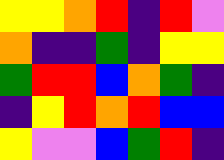[["yellow", "yellow", "orange", "red", "indigo", "red", "violet"], ["orange", "indigo", "indigo", "green", "indigo", "yellow", "yellow"], ["green", "red", "red", "blue", "orange", "green", "indigo"], ["indigo", "yellow", "red", "orange", "red", "blue", "blue"], ["yellow", "violet", "violet", "blue", "green", "red", "indigo"]]